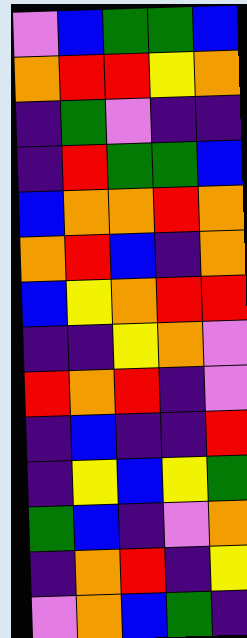[["violet", "blue", "green", "green", "blue"], ["orange", "red", "red", "yellow", "orange"], ["indigo", "green", "violet", "indigo", "indigo"], ["indigo", "red", "green", "green", "blue"], ["blue", "orange", "orange", "red", "orange"], ["orange", "red", "blue", "indigo", "orange"], ["blue", "yellow", "orange", "red", "red"], ["indigo", "indigo", "yellow", "orange", "violet"], ["red", "orange", "red", "indigo", "violet"], ["indigo", "blue", "indigo", "indigo", "red"], ["indigo", "yellow", "blue", "yellow", "green"], ["green", "blue", "indigo", "violet", "orange"], ["indigo", "orange", "red", "indigo", "yellow"], ["violet", "orange", "blue", "green", "indigo"]]